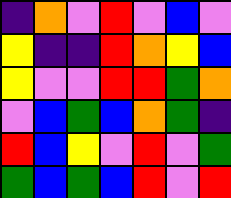[["indigo", "orange", "violet", "red", "violet", "blue", "violet"], ["yellow", "indigo", "indigo", "red", "orange", "yellow", "blue"], ["yellow", "violet", "violet", "red", "red", "green", "orange"], ["violet", "blue", "green", "blue", "orange", "green", "indigo"], ["red", "blue", "yellow", "violet", "red", "violet", "green"], ["green", "blue", "green", "blue", "red", "violet", "red"]]